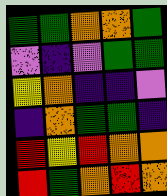[["green", "green", "orange", "orange", "green"], ["violet", "indigo", "violet", "green", "green"], ["yellow", "orange", "indigo", "indigo", "violet"], ["indigo", "orange", "green", "green", "indigo"], ["red", "yellow", "red", "orange", "orange"], ["red", "green", "orange", "red", "orange"]]